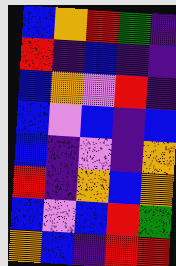[["blue", "orange", "red", "green", "indigo"], ["red", "indigo", "blue", "indigo", "indigo"], ["blue", "orange", "violet", "red", "indigo"], ["blue", "violet", "blue", "indigo", "blue"], ["blue", "indigo", "violet", "indigo", "orange"], ["red", "indigo", "orange", "blue", "orange"], ["blue", "violet", "blue", "red", "green"], ["orange", "blue", "indigo", "red", "red"]]